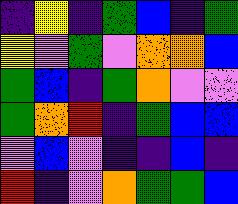[["indigo", "yellow", "indigo", "green", "blue", "indigo", "green"], ["yellow", "violet", "green", "violet", "orange", "orange", "blue"], ["green", "blue", "indigo", "green", "orange", "violet", "violet"], ["green", "orange", "red", "indigo", "green", "blue", "blue"], ["violet", "blue", "violet", "indigo", "indigo", "blue", "indigo"], ["red", "indigo", "violet", "orange", "green", "green", "blue"]]